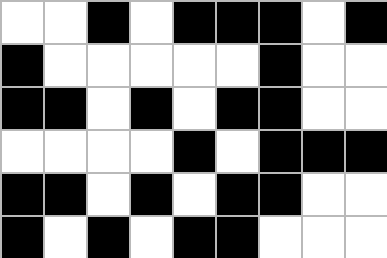[["white", "white", "black", "white", "black", "black", "black", "white", "black"], ["black", "white", "white", "white", "white", "white", "black", "white", "white"], ["black", "black", "white", "black", "white", "black", "black", "white", "white"], ["white", "white", "white", "white", "black", "white", "black", "black", "black"], ["black", "black", "white", "black", "white", "black", "black", "white", "white"], ["black", "white", "black", "white", "black", "black", "white", "white", "white"]]